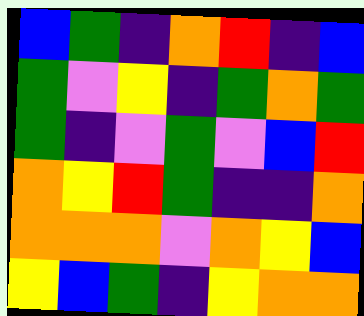[["blue", "green", "indigo", "orange", "red", "indigo", "blue"], ["green", "violet", "yellow", "indigo", "green", "orange", "green"], ["green", "indigo", "violet", "green", "violet", "blue", "red"], ["orange", "yellow", "red", "green", "indigo", "indigo", "orange"], ["orange", "orange", "orange", "violet", "orange", "yellow", "blue"], ["yellow", "blue", "green", "indigo", "yellow", "orange", "orange"]]